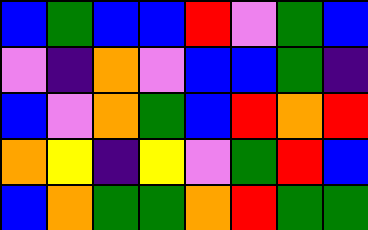[["blue", "green", "blue", "blue", "red", "violet", "green", "blue"], ["violet", "indigo", "orange", "violet", "blue", "blue", "green", "indigo"], ["blue", "violet", "orange", "green", "blue", "red", "orange", "red"], ["orange", "yellow", "indigo", "yellow", "violet", "green", "red", "blue"], ["blue", "orange", "green", "green", "orange", "red", "green", "green"]]